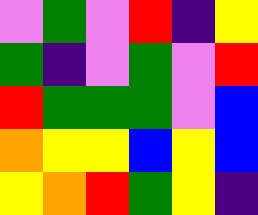[["violet", "green", "violet", "red", "indigo", "yellow"], ["green", "indigo", "violet", "green", "violet", "red"], ["red", "green", "green", "green", "violet", "blue"], ["orange", "yellow", "yellow", "blue", "yellow", "blue"], ["yellow", "orange", "red", "green", "yellow", "indigo"]]